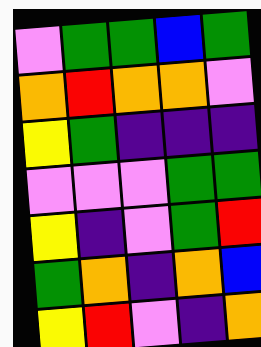[["violet", "green", "green", "blue", "green"], ["orange", "red", "orange", "orange", "violet"], ["yellow", "green", "indigo", "indigo", "indigo"], ["violet", "violet", "violet", "green", "green"], ["yellow", "indigo", "violet", "green", "red"], ["green", "orange", "indigo", "orange", "blue"], ["yellow", "red", "violet", "indigo", "orange"]]